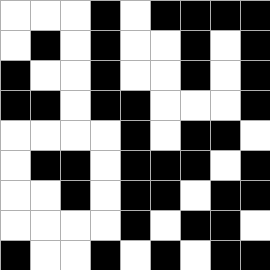[["white", "white", "white", "black", "white", "black", "black", "black", "black"], ["white", "black", "white", "black", "white", "white", "black", "white", "black"], ["black", "white", "white", "black", "white", "white", "black", "white", "black"], ["black", "black", "white", "black", "black", "white", "white", "white", "black"], ["white", "white", "white", "white", "black", "white", "black", "black", "white"], ["white", "black", "black", "white", "black", "black", "black", "white", "black"], ["white", "white", "black", "white", "black", "black", "white", "black", "black"], ["white", "white", "white", "white", "black", "white", "black", "black", "white"], ["black", "white", "white", "black", "white", "black", "white", "black", "black"]]